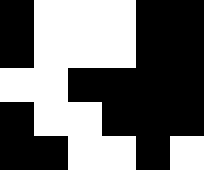[["black", "white", "white", "white", "black", "black"], ["black", "white", "white", "white", "black", "black"], ["white", "white", "black", "black", "black", "black"], ["black", "white", "white", "black", "black", "black"], ["black", "black", "white", "white", "black", "white"]]